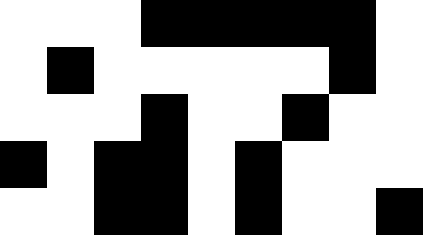[["white", "white", "white", "black", "black", "black", "black", "black", "white"], ["white", "black", "white", "white", "white", "white", "white", "black", "white"], ["white", "white", "white", "black", "white", "white", "black", "white", "white"], ["black", "white", "black", "black", "white", "black", "white", "white", "white"], ["white", "white", "black", "black", "white", "black", "white", "white", "black"]]